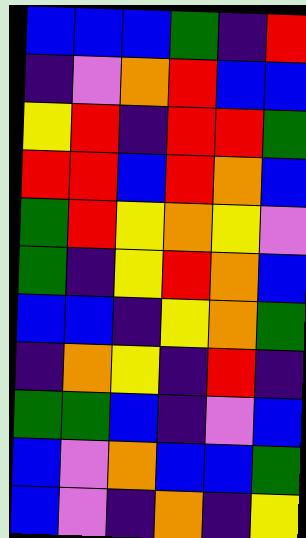[["blue", "blue", "blue", "green", "indigo", "red"], ["indigo", "violet", "orange", "red", "blue", "blue"], ["yellow", "red", "indigo", "red", "red", "green"], ["red", "red", "blue", "red", "orange", "blue"], ["green", "red", "yellow", "orange", "yellow", "violet"], ["green", "indigo", "yellow", "red", "orange", "blue"], ["blue", "blue", "indigo", "yellow", "orange", "green"], ["indigo", "orange", "yellow", "indigo", "red", "indigo"], ["green", "green", "blue", "indigo", "violet", "blue"], ["blue", "violet", "orange", "blue", "blue", "green"], ["blue", "violet", "indigo", "orange", "indigo", "yellow"]]